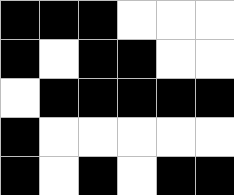[["black", "black", "black", "white", "white", "white"], ["black", "white", "black", "black", "white", "white"], ["white", "black", "black", "black", "black", "black"], ["black", "white", "white", "white", "white", "white"], ["black", "white", "black", "white", "black", "black"]]